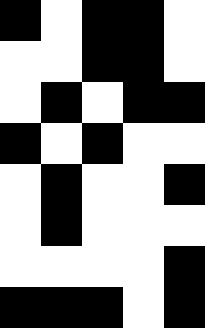[["black", "white", "black", "black", "white"], ["white", "white", "black", "black", "white"], ["white", "black", "white", "black", "black"], ["black", "white", "black", "white", "white"], ["white", "black", "white", "white", "black"], ["white", "black", "white", "white", "white"], ["white", "white", "white", "white", "black"], ["black", "black", "black", "white", "black"]]